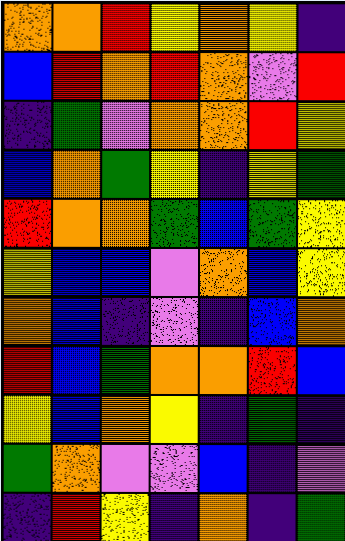[["orange", "orange", "red", "yellow", "orange", "yellow", "indigo"], ["blue", "red", "orange", "red", "orange", "violet", "red"], ["indigo", "green", "violet", "orange", "orange", "red", "yellow"], ["blue", "orange", "green", "yellow", "indigo", "yellow", "green"], ["red", "orange", "orange", "green", "blue", "green", "yellow"], ["yellow", "blue", "blue", "violet", "orange", "blue", "yellow"], ["orange", "blue", "indigo", "violet", "indigo", "blue", "orange"], ["red", "blue", "green", "orange", "orange", "red", "blue"], ["yellow", "blue", "orange", "yellow", "indigo", "green", "indigo"], ["green", "orange", "violet", "violet", "blue", "indigo", "violet"], ["indigo", "red", "yellow", "indigo", "orange", "indigo", "green"]]